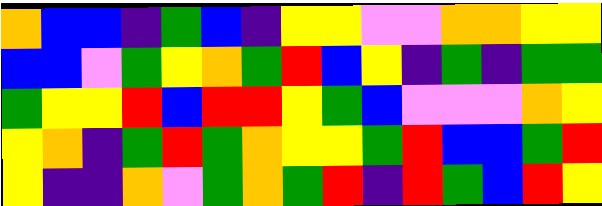[["orange", "blue", "blue", "indigo", "green", "blue", "indigo", "yellow", "yellow", "violet", "violet", "orange", "orange", "yellow", "yellow"], ["blue", "blue", "violet", "green", "yellow", "orange", "green", "red", "blue", "yellow", "indigo", "green", "indigo", "green", "green"], ["green", "yellow", "yellow", "red", "blue", "red", "red", "yellow", "green", "blue", "violet", "violet", "violet", "orange", "yellow"], ["yellow", "orange", "indigo", "green", "red", "green", "orange", "yellow", "yellow", "green", "red", "blue", "blue", "green", "red"], ["yellow", "indigo", "indigo", "orange", "violet", "green", "orange", "green", "red", "indigo", "red", "green", "blue", "red", "yellow"]]